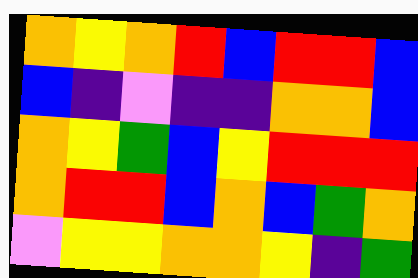[["orange", "yellow", "orange", "red", "blue", "red", "red", "blue"], ["blue", "indigo", "violet", "indigo", "indigo", "orange", "orange", "blue"], ["orange", "yellow", "green", "blue", "yellow", "red", "red", "red"], ["orange", "red", "red", "blue", "orange", "blue", "green", "orange"], ["violet", "yellow", "yellow", "orange", "orange", "yellow", "indigo", "green"]]